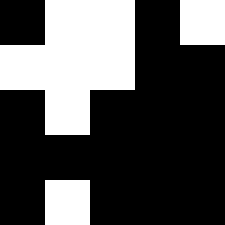[["black", "white", "white", "black", "white"], ["white", "white", "white", "black", "black"], ["black", "white", "black", "black", "black"], ["black", "black", "black", "black", "black"], ["black", "white", "black", "black", "black"]]